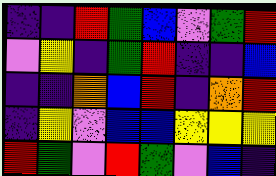[["indigo", "indigo", "red", "green", "blue", "violet", "green", "red"], ["violet", "yellow", "indigo", "green", "red", "indigo", "indigo", "blue"], ["indigo", "indigo", "orange", "blue", "red", "indigo", "orange", "red"], ["indigo", "yellow", "violet", "blue", "blue", "yellow", "yellow", "yellow"], ["red", "green", "violet", "red", "green", "violet", "blue", "indigo"]]